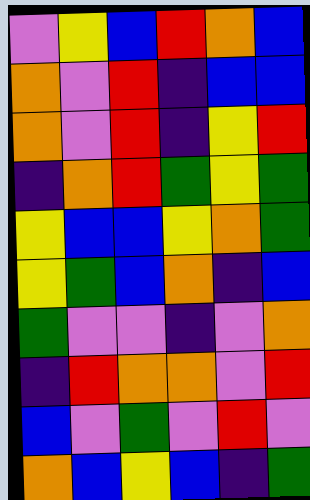[["violet", "yellow", "blue", "red", "orange", "blue"], ["orange", "violet", "red", "indigo", "blue", "blue"], ["orange", "violet", "red", "indigo", "yellow", "red"], ["indigo", "orange", "red", "green", "yellow", "green"], ["yellow", "blue", "blue", "yellow", "orange", "green"], ["yellow", "green", "blue", "orange", "indigo", "blue"], ["green", "violet", "violet", "indigo", "violet", "orange"], ["indigo", "red", "orange", "orange", "violet", "red"], ["blue", "violet", "green", "violet", "red", "violet"], ["orange", "blue", "yellow", "blue", "indigo", "green"]]